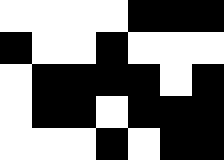[["white", "white", "white", "white", "black", "black", "black"], ["black", "white", "white", "black", "white", "white", "white"], ["white", "black", "black", "black", "black", "white", "black"], ["white", "black", "black", "white", "black", "black", "black"], ["white", "white", "white", "black", "white", "black", "black"]]